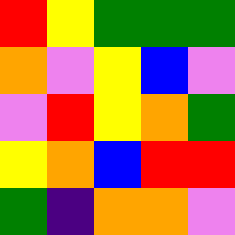[["red", "yellow", "green", "green", "green"], ["orange", "violet", "yellow", "blue", "violet"], ["violet", "red", "yellow", "orange", "green"], ["yellow", "orange", "blue", "red", "red"], ["green", "indigo", "orange", "orange", "violet"]]